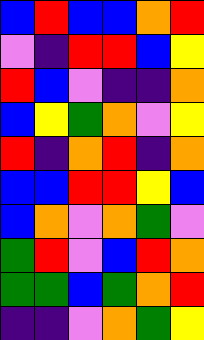[["blue", "red", "blue", "blue", "orange", "red"], ["violet", "indigo", "red", "red", "blue", "yellow"], ["red", "blue", "violet", "indigo", "indigo", "orange"], ["blue", "yellow", "green", "orange", "violet", "yellow"], ["red", "indigo", "orange", "red", "indigo", "orange"], ["blue", "blue", "red", "red", "yellow", "blue"], ["blue", "orange", "violet", "orange", "green", "violet"], ["green", "red", "violet", "blue", "red", "orange"], ["green", "green", "blue", "green", "orange", "red"], ["indigo", "indigo", "violet", "orange", "green", "yellow"]]